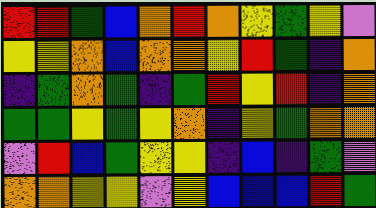[["red", "red", "green", "blue", "orange", "red", "orange", "yellow", "green", "yellow", "violet"], ["yellow", "yellow", "orange", "blue", "orange", "orange", "yellow", "red", "green", "indigo", "orange"], ["indigo", "green", "orange", "green", "indigo", "green", "red", "yellow", "red", "indigo", "orange"], ["green", "green", "yellow", "green", "yellow", "orange", "indigo", "yellow", "green", "orange", "orange"], ["violet", "red", "blue", "green", "yellow", "yellow", "indigo", "blue", "indigo", "green", "violet"], ["orange", "orange", "yellow", "yellow", "violet", "yellow", "blue", "blue", "blue", "red", "green"]]